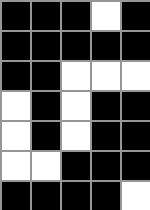[["black", "black", "black", "white", "black"], ["black", "black", "black", "black", "black"], ["black", "black", "white", "white", "white"], ["white", "black", "white", "black", "black"], ["white", "black", "white", "black", "black"], ["white", "white", "black", "black", "black"], ["black", "black", "black", "black", "white"]]